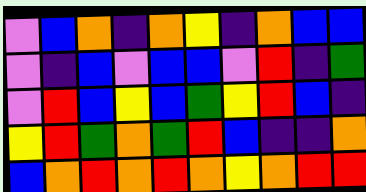[["violet", "blue", "orange", "indigo", "orange", "yellow", "indigo", "orange", "blue", "blue"], ["violet", "indigo", "blue", "violet", "blue", "blue", "violet", "red", "indigo", "green"], ["violet", "red", "blue", "yellow", "blue", "green", "yellow", "red", "blue", "indigo"], ["yellow", "red", "green", "orange", "green", "red", "blue", "indigo", "indigo", "orange"], ["blue", "orange", "red", "orange", "red", "orange", "yellow", "orange", "red", "red"]]